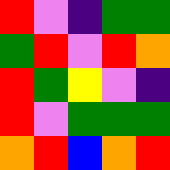[["red", "violet", "indigo", "green", "green"], ["green", "red", "violet", "red", "orange"], ["red", "green", "yellow", "violet", "indigo"], ["red", "violet", "green", "green", "green"], ["orange", "red", "blue", "orange", "red"]]